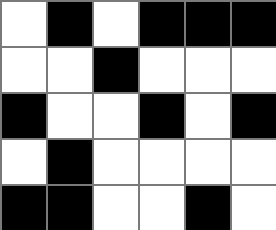[["white", "black", "white", "black", "black", "black"], ["white", "white", "black", "white", "white", "white"], ["black", "white", "white", "black", "white", "black"], ["white", "black", "white", "white", "white", "white"], ["black", "black", "white", "white", "black", "white"]]